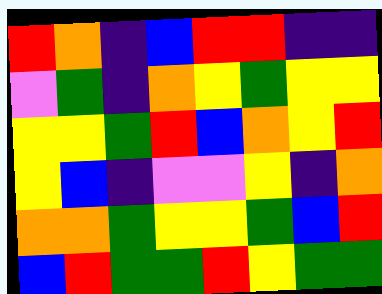[["red", "orange", "indigo", "blue", "red", "red", "indigo", "indigo"], ["violet", "green", "indigo", "orange", "yellow", "green", "yellow", "yellow"], ["yellow", "yellow", "green", "red", "blue", "orange", "yellow", "red"], ["yellow", "blue", "indigo", "violet", "violet", "yellow", "indigo", "orange"], ["orange", "orange", "green", "yellow", "yellow", "green", "blue", "red"], ["blue", "red", "green", "green", "red", "yellow", "green", "green"]]